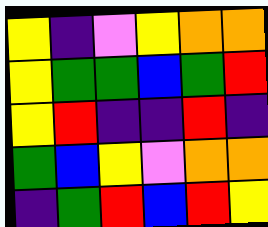[["yellow", "indigo", "violet", "yellow", "orange", "orange"], ["yellow", "green", "green", "blue", "green", "red"], ["yellow", "red", "indigo", "indigo", "red", "indigo"], ["green", "blue", "yellow", "violet", "orange", "orange"], ["indigo", "green", "red", "blue", "red", "yellow"]]